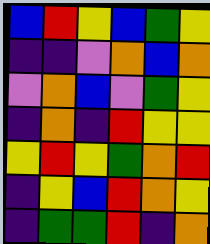[["blue", "red", "yellow", "blue", "green", "yellow"], ["indigo", "indigo", "violet", "orange", "blue", "orange"], ["violet", "orange", "blue", "violet", "green", "yellow"], ["indigo", "orange", "indigo", "red", "yellow", "yellow"], ["yellow", "red", "yellow", "green", "orange", "red"], ["indigo", "yellow", "blue", "red", "orange", "yellow"], ["indigo", "green", "green", "red", "indigo", "orange"]]